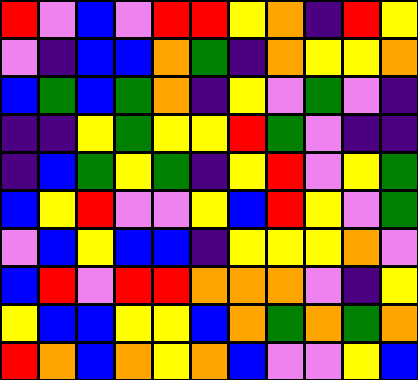[["red", "violet", "blue", "violet", "red", "red", "yellow", "orange", "indigo", "red", "yellow"], ["violet", "indigo", "blue", "blue", "orange", "green", "indigo", "orange", "yellow", "yellow", "orange"], ["blue", "green", "blue", "green", "orange", "indigo", "yellow", "violet", "green", "violet", "indigo"], ["indigo", "indigo", "yellow", "green", "yellow", "yellow", "red", "green", "violet", "indigo", "indigo"], ["indigo", "blue", "green", "yellow", "green", "indigo", "yellow", "red", "violet", "yellow", "green"], ["blue", "yellow", "red", "violet", "violet", "yellow", "blue", "red", "yellow", "violet", "green"], ["violet", "blue", "yellow", "blue", "blue", "indigo", "yellow", "yellow", "yellow", "orange", "violet"], ["blue", "red", "violet", "red", "red", "orange", "orange", "orange", "violet", "indigo", "yellow"], ["yellow", "blue", "blue", "yellow", "yellow", "blue", "orange", "green", "orange", "green", "orange"], ["red", "orange", "blue", "orange", "yellow", "orange", "blue", "violet", "violet", "yellow", "blue"]]